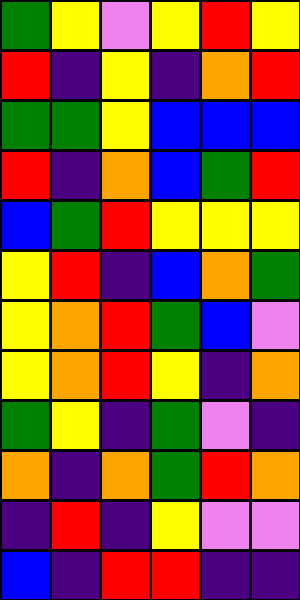[["green", "yellow", "violet", "yellow", "red", "yellow"], ["red", "indigo", "yellow", "indigo", "orange", "red"], ["green", "green", "yellow", "blue", "blue", "blue"], ["red", "indigo", "orange", "blue", "green", "red"], ["blue", "green", "red", "yellow", "yellow", "yellow"], ["yellow", "red", "indigo", "blue", "orange", "green"], ["yellow", "orange", "red", "green", "blue", "violet"], ["yellow", "orange", "red", "yellow", "indigo", "orange"], ["green", "yellow", "indigo", "green", "violet", "indigo"], ["orange", "indigo", "orange", "green", "red", "orange"], ["indigo", "red", "indigo", "yellow", "violet", "violet"], ["blue", "indigo", "red", "red", "indigo", "indigo"]]